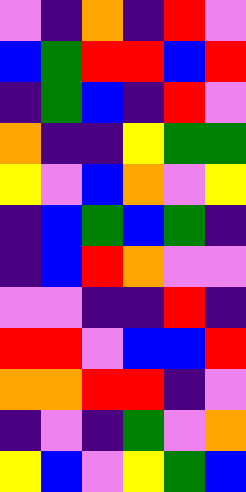[["violet", "indigo", "orange", "indigo", "red", "violet"], ["blue", "green", "red", "red", "blue", "red"], ["indigo", "green", "blue", "indigo", "red", "violet"], ["orange", "indigo", "indigo", "yellow", "green", "green"], ["yellow", "violet", "blue", "orange", "violet", "yellow"], ["indigo", "blue", "green", "blue", "green", "indigo"], ["indigo", "blue", "red", "orange", "violet", "violet"], ["violet", "violet", "indigo", "indigo", "red", "indigo"], ["red", "red", "violet", "blue", "blue", "red"], ["orange", "orange", "red", "red", "indigo", "violet"], ["indigo", "violet", "indigo", "green", "violet", "orange"], ["yellow", "blue", "violet", "yellow", "green", "blue"]]